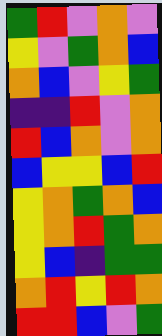[["green", "red", "violet", "orange", "violet"], ["yellow", "violet", "green", "orange", "blue"], ["orange", "blue", "violet", "yellow", "green"], ["indigo", "indigo", "red", "violet", "orange"], ["red", "blue", "orange", "violet", "orange"], ["blue", "yellow", "yellow", "blue", "red"], ["yellow", "orange", "green", "orange", "blue"], ["yellow", "orange", "red", "green", "orange"], ["yellow", "blue", "indigo", "green", "green"], ["orange", "red", "yellow", "red", "orange"], ["red", "red", "blue", "violet", "green"]]